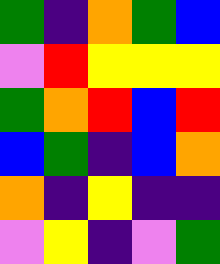[["green", "indigo", "orange", "green", "blue"], ["violet", "red", "yellow", "yellow", "yellow"], ["green", "orange", "red", "blue", "red"], ["blue", "green", "indigo", "blue", "orange"], ["orange", "indigo", "yellow", "indigo", "indigo"], ["violet", "yellow", "indigo", "violet", "green"]]